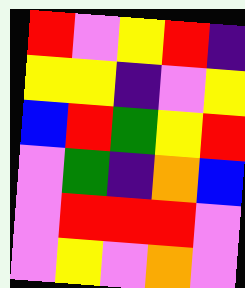[["red", "violet", "yellow", "red", "indigo"], ["yellow", "yellow", "indigo", "violet", "yellow"], ["blue", "red", "green", "yellow", "red"], ["violet", "green", "indigo", "orange", "blue"], ["violet", "red", "red", "red", "violet"], ["violet", "yellow", "violet", "orange", "violet"]]